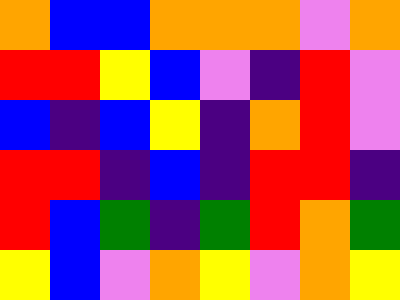[["orange", "blue", "blue", "orange", "orange", "orange", "violet", "orange"], ["red", "red", "yellow", "blue", "violet", "indigo", "red", "violet"], ["blue", "indigo", "blue", "yellow", "indigo", "orange", "red", "violet"], ["red", "red", "indigo", "blue", "indigo", "red", "red", "indigo"], ["red", "blue", "green", "indigo", "green", "red", "orange", "green"], ["yellow", "blue", "violet", "orange", "yellow", "violet", "orange", "yellow"]]